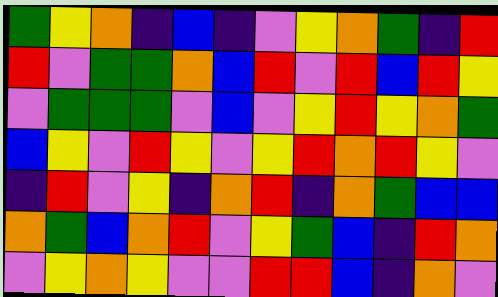[["green", "yellow", "orange", "indigo", "blue", "indigo", "violet", "yellow", "orange", "green", "indigo", "red"], ["red", "violet", "green", "green", "orange", "blue", "red", "violet", "red", "blue", "red", "yellow"], ["violet", "green", "green", "green", "violet", "blue", "violet", "yellow", "red", "yellow", "orange", "green"], ["blue", "yellow", "violet", "red", "yellow", "violet", "yellow", "red", "orange", "red", "yellow", "violet"], ["indigo", "red", "violet", "yellow", "indigo", "orange", "red", "indigo", "orange", "green", "blue", "blue"], ["orange", "green", "blue", "orange", "red", "violet", "yellow", "green", "blue", "indigo", "red", "orange"], ["violet", "yellow", "orange", "yellow", "violet", "violet", "red", "red", "blue", "indigo", "orange", "violet"]]